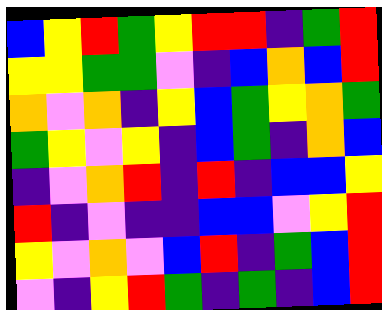[["blue", "yellow", "red", "green", "yellow", "red", "red", "indigo", "green", "red"], ["yellow", "yellow", "green", "green", "violet", "indigo", "blue", "orange", "blue", "red"], ["orange", "violet", "orange", "indigo", "yellow", "blue", "green", "yellow", "orange", "green"], ["green", "yellow", "violet", "yellow", "indigo", "blue", "green", "indigo", "orange", "blue"], ["indigo", "violet", "orange", "red", "indigo", "red", "indigo", "blue", "blue", "yellow"], ["red", "indigo", "violet", "indigo", "indigo", "blue", "blue", "violet", "yellow", "red"], ["yellow", "violet", "orange", "violet", "blue", "red", "indigo", "green", "blue", "red"], ["violet", "indigo", "yellow", "red", "green", "indigo", "green", "indigo", "blue", "red"]]